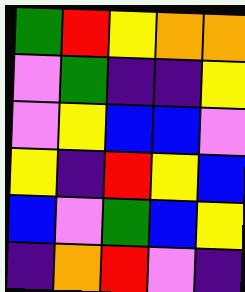[["green", "red", "yellow", "orange", "orange"], ["violet", "green", "indigo", "indigo", "yellow"], ["violet", "yellow", "blue", "blue", "violet"], ["yellow", "indigo", "red", "yellow", "blue"], ["blue", "violet", "green", "blue", "yellow"], ["indigo", "orange", "red", "violet", "indigo"]]